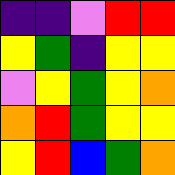[["indigo", "indigo", "violet", "red", "red"], ["yellow", "green", "indigo", "yellow", "yellow"], ["violet", "yellow", "green", "yellow", "orange"], ["orange", "red", "green", "yellow", "yellow"], ["yellow", "red", "blue", "green", "orange"]]